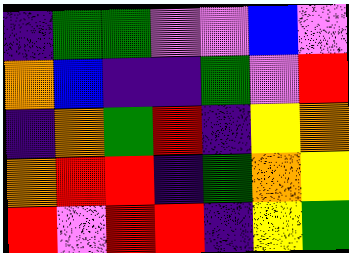[["indigo", "green", "green", "violet", "violet", "blue", "violet"], ["orange", "blue", "indigo", "indigo", "green", "violet", "red"], ["indigo", "orange", "green", "red", "indigo", "yellow", "orange"], ["orange", "red", "red", "indigo", "green", "orange", "yellow"], ["red", "violet", "red", "red", "indigo", "yellow", "green"]]